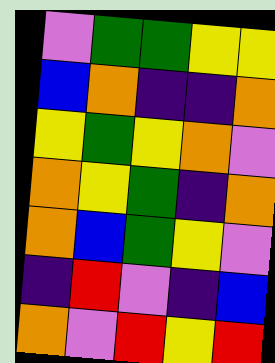[["violet", "green", "green", "yellow", "yellow"], ["blue", "orange", "indigo", "indigo", "orange"], ["yellow", "green", "yellow", "orange", "violet"], ["orange", "yellow", "green", "indigo", "orange"], ["orange", "blue", "green", "yellow", "violet"], ["indigo", "red", "violet", "indigo", "blue"], ["orange", "violet", "red", "yellow", "red"]]